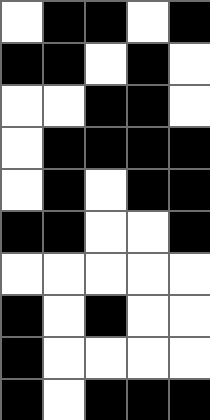[["white", "black", "black", "white", "black"], ["black", "black", "white", "black", "white"], ["white", "white", "black", "black", "white"], ["white", "black", "black", "black", "black"], ["white", "black", "white", "black", "black"], ["black", "black", "white", "white", "black"], ["white", "white", "white", "white", "white"], ["black", "white", "black", "white", "white"], ["black", "white", "white", "white", "white"], ["black", "white", "black", "black", "black"]]